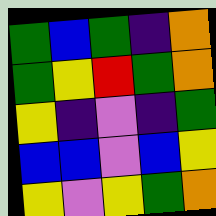[["green", "blue", "green", "indigo", "orange"], ["green", "yellow", "red", "green", "orange"], ["yellow", "indigo", "violet", "indigo", "green"], ["blue", "blue", "violet", "blue", "yellow"], ["yellow", "violet", "yellow", "green", "orange"]]